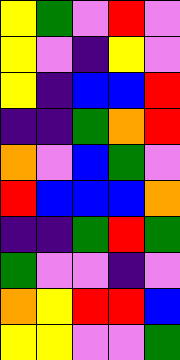[["yellow", "green", "violet", "red", "violet"], ["yellow", "violet", "indigo", "yellow", "violet"], ["yellow", "indigo", "blue", "blue", "red"], ["indigo", "indigo", "green", "orange", "red"], ["orange", "violet", "blue", "green", "violet"], ["red", "blue", "blue", "blue", "orange"], ["indigo", "indigo", "green", "red", "green"], ["green", "violet", "violet", "indigo", "violet"], ["orange", "yellow", "red", "red", "blue"], ["yellow", "yellow", "violet", "violet", "green"]]